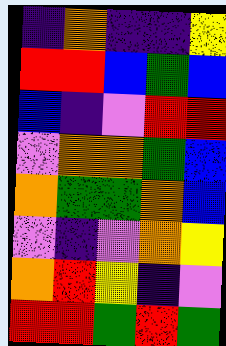[["indigo", "orange", "indigo", "indigo", "yellow"], ["red", "red", "blue", "green", "blue"], ["blue", "indigo", "violet", "red", "red"], ["violet", "orange", "orange", "green", "blue"], ["orange", "green", "green", "orange", "blue"], ["violet", "indigo", "violet", "orange", "yellow"], ["orange", "red", "yellow", "indigo", "violet"], ["red", "red", "green", "red", "green"]]